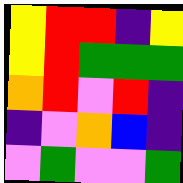[["yellow", "red", "red", "indigo", "yellow"], ["yellow", "red", "green", "green", "green"], ["orange", "red", "violet", "red", "indigo"], ["indigo", "violet", "orange", "blue", "indigo"], ["violet", "green", "violet", "violet", "green"]]